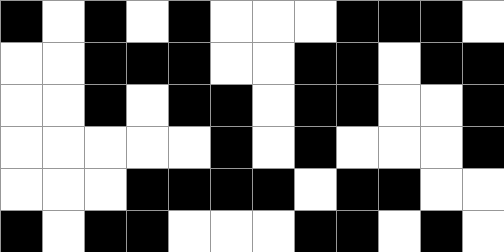[["black", "white", "black", "white", "black", "white", "white", "white", "black", "black", "black", "white"], ["white", "white", "black", "black", "black", "white", "white", "black", "black", "white", "black", "black"], ["white", "white", "black", "white", "black", "black", "white", "black", "black", "white", "white", "black"], ["white", "white", "white", "white", "white", "black", "white", "black", "white", "white", "white", "black"], ["white", "white", "white", "black", "black", "black", "black", "white", "black", "black", "white", "white"], ["black", "white", "black", "black", "white", "white", "white", "black", "black", "white", "black", "white"]]